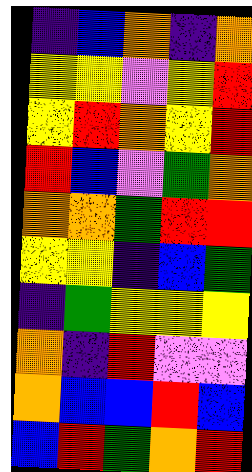[["indigo", "blue", "orange", "indigo", "orange"], ["yellow", "yellow", "violet", "yellow", "red"], ["yellow", "red", "orange", "yellow", "red"], ["red", "blue", "violet", "green", "orange"], ["orange", "orange", "green", "red", "red"], ["yellow", "yellow", "indigo", "blue", "green"], ["indigo", "green", "yellow", "yellow", "yellow"], ["orange", "indigo", "red", "violet", "violet"], ["orange", "blue", "blue", "red", "blue"], ["blue", "red", "green", "orange", "red"]]